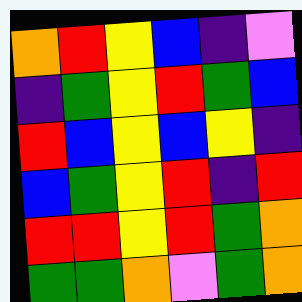[["orange", "red", "yellow", "blue", "indigo", "violet"], ["indigo", "green", "yellow", "red", "green", "blue"], ["red", "blue", "yellow", "blue", "yellow", "indigo"], ["blue", "green", "yellow", "red", "indigo", "red"], ["red", "red", "yellow", "red", "green", "orange"], ["green", "green", "orange", "violet", "green", "orange"]]